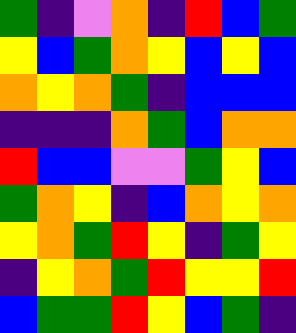[["green", "indigo", "violet", "orange", "indigo", "red", "blue", "green"], ["yellow", "blue", "green", "orange", "yellow", "blue", "yellow", "blue"], ["orange", "yellow", "orange", "green", "indigo", "blue", "blue", "blue"], ["indigo", "indigo", "indigo", "orange", "green", "blue", "orange", "orange"], ["red", "blue", "blue", "violet", "violet", "green", "yellow", "blue"], ["green", "orange", "yellow", "indigo", "blue", "orange", "yellow", "orange"], ["yellow", "orange", "green", "red", "yellow", "indigo", "green", "yellow"], ["indigo", "yellow", "orange", "green", "red", "yellow", "yellow", "red"], ["blue", "green", "green", "red", "yellow", "blue", "green", "indigo"]]